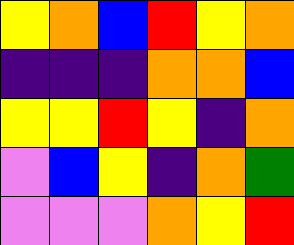[["yellow", "orange", "blue", "red", "yellow", "orange"], ["indigo", "indigo", "indigo", "orange", "orange", "blue"], ["yellow", "yellow", "red", "yellow", "indigo", "orange"], ["violet", "blue", "yellow", "indigo", "orange", "green"], ["violet", "violet", "violet", "orange", "yellow", "red"]]